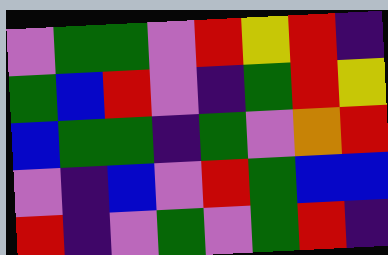[["violet", "green", "green", "violet", "red", "yellow", "red", "indigo"], ["green", "blue", "red", "violet", "indigo", "green", "red", "yellow"], ["blue", "green", "green", "indigo", "green", "violet", "orange", "red"], ["violet", "indigo", "blue", "violet", "red", "green", "blue", "blue"], ["red", "indigo", "violet", "green", "violet", "green", "red", "indigo"]]